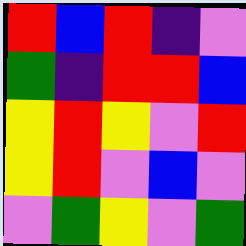[["red", "blue", "red", "indigo", "violet"], ["green", "indigo", "red", "red", "blue"], ["yellow", "red", "yellow", "violet", "red"], ["yellow", "red", "violet", "blue", "violet"], ["violet", "green", "yellow", "violet", "green"]]